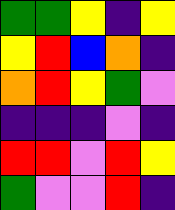[["green", "green", "yellow", "indigo", "yellow"], ["yellow", "red", "blue", "orange", "indigo"], ["orange", "red", "yellow", "green", "violet"], ["indigo", "indigo", "indigo", "violet", "indigo"], ["red", "red", "violet", "red", "yellow"], ["green", "violet", "violet", "red", "indigo"]]